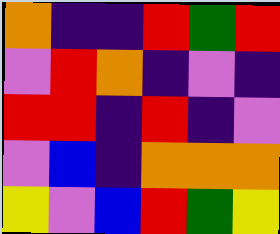[["orange", "indigo", "indigo", "red", "green", "red"], ["violet", "red", "orange", "indigo", "violet", "indigo"], ["red", "red", "indigo", "red", "indigo", "violet"], ["violet", "blue", "indigo", "orange", "orange", "orange"], ["yellow", "violet", "blue", "red", "green", "yellow"]]